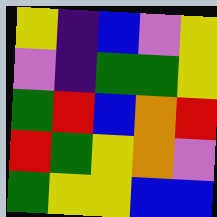[["yellow", "indigo", "blue", "violet", "yellow"], ["violet", "indigo", "green", "green", "yellow"], ["green", "red", "blue", "orange", "red"], ["red", "green", "yellow", "orange", "violet"], ["green", "yellow", "yellow", "blue", "blue"]]